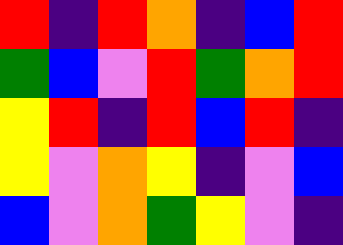[["red", "indigo", "red", "orange", "indigo", "blue", "red"], ["green", "blue", "violet", "red", "green", "orange", "red"], ["yellow", "red", "indigo", "red", "blue", "red", "indigo"], ["yellow", "violet", "orange", "yellow", "indigo", "violet", "blue"], ["blue", "violet", "orange", "green", "yellow", "violet", "indigo"]]